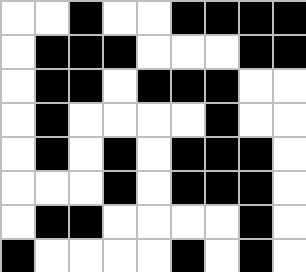[["white", "white", "black", "white", "white", "black", "black", "black", "black"], ["white", "black", "black", "black", "white", "white", "white", "black", "black"], ["white", "black", "black", "white", "black", "black", "black", "white", "white"], ["white", "black", "white", "white", "white", "white", "black", "white", "white"], ["white", "black", "white", "black", "white", "black", "black", "black", "white"], ["white", "white", "white", "black", "white", "black", "black", "black", "white"], ["white", "black", "black", "white", "white", "white", "white", "black", "white"], ["black", "white", "white", "white", "white", "black", "white", "black", "white"]]